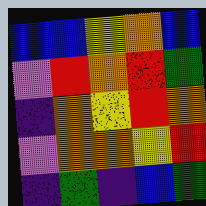[["blue", "blue", "yellow", "orange", "blue"], ["violet", "red", "orange", "red", "green"], ["indigo", "orange", "yellow", "red", "orange"], ["violet", "orange", "orange", "yellow", "red"], ["indigo", "green", "indigo", "blue", "green"]]